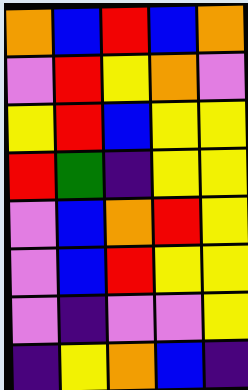[["orange", "blue", "red", "blue", "orange"], ["violet", "red", "yellow", "orange", "violet"], ["yellow", "red", "blue", "yellow", "yellow"], ["red", "green", "indigo", "yellow", "yellow"], ["violet", "blue", "orange", "red", "yellow"], ["violet", "blue", "red", "yellow", "yellow"], ["violet", "indigo", "violet", "violet", "yellow"], ["indigo", "yellow", "orange", "blue", "indigo"]]